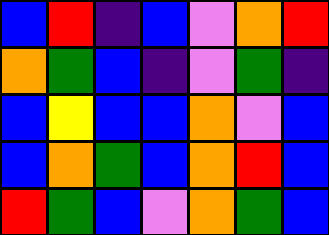[["blue", "red", "indigo", "blue", "violet", "orange", "red"], ["orange", "green", "blue", "indigo", "violet", "green", "indigo"], ["blue", "yellow", "blue", "blue", "orange", "violet", "blue"], ["blue", "orange", "green", "blue", "orange", "red", "blue"], ["red", "green", "blue", "violet", "orange", "green", "blue"]]